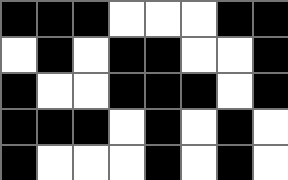[["black", "black", "black", "white", "white", "white", "black", "black"], ["white", "black", "white", "black", "black", "white", "white", "black"], ["black", "white", "white", "black", "black", "black", "white", "black"], ["black", "black", "black", "white", "black", "white", "black", "white"], ["black", "white", "white", "white", "black", "white", "black", "white"]]